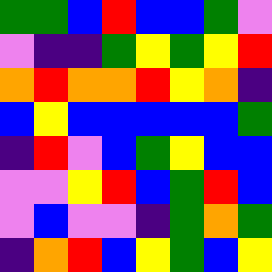[["green", "green", "blue", "red", "blue", "blue", "green", "violet"], ["violet", "indigo", "indigo", "green", "yellow", "green", "yellow", "red"], ["orange", "red", "orange", "orange", "red", "yellow", "orange", "indigo"], ["blue", "yellow", "blue", "blue", "blue", "blue", "blue", "green"], ["indigo", "red", "violet", "blue", "green", "yellow", "blue", "blue"], ["violet", "violet", "yellow", "red", "blue", "green", "red", "blue"], ["violet", "blue", "violet", "violet", "indigo", "green", "orange", "green"], ["indigo", "orange", "red", "blue", "yellow", "green", "blue", "yellow"]]